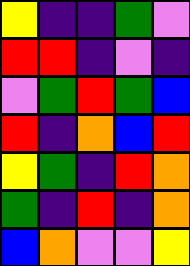[["yellow", "indigo", "indigo", "green", "violet"], ["red", "red", "indigo", "violet", "indigo"], ["violet", "green", "red", "green", "blue"], ["red", "indigo", "orange", "blue", "red"], ["yellow", "green", "indigo", "red", "orange"], ["green", "indigo", "red", "indigo", "orange"], ["blue", "orange", "violet", "violet", "yellow"]]